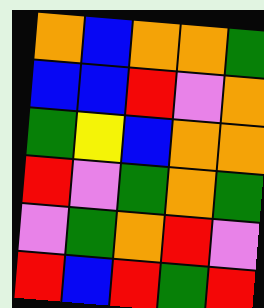[["orange", "blue", "orange", "orange", "green"], ["blue", "blue", "red", "violet", "orange"], ["green", "yellow", "blue", "orange", "orange"], ["red", "violet", "green", "orange", "green"], ["violet", "green", "orange", "red", "violet"], ["red", "blue", "red", "green", "red"]]